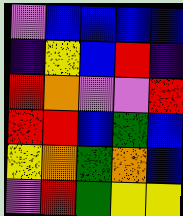[["violet", "blue", "blue", "blue", "blue"], ["indigo", "yellow", "blue", "red", "indigo"], ["red", "orange", "violet", "violet", "red"], ["red", "red", "blue", "green", "blue"], ["yellow", "orange", "green", "orange", "blue"], ["violet", "red", "green", "yellow", "yellow"]]